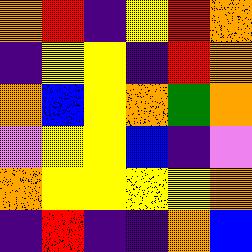[["orange", "red", "indigo", "yellow", "red", "orange"], ["indigo", "yellow", "yellow", "indigo", "red", "orange"], ["orange", "blue", "yellow", "orange", "green", "orange"], ["violet", "yellow", "yellow", "blue", "indigo", "violet"], ["orange", "yellow", "yellow", "yellow", "yellow", "orange"], ["indigo", "red", "indigo", "indigo", "orange", "blue"]]